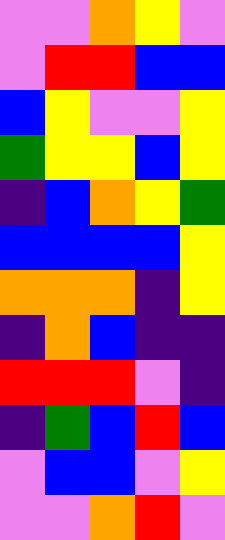[["violet", "violet", "orange", "yellow", "violet"], ["violet", "red", "red", "blue", "blue"], ["blue", "yellow", "violet", "violet", "yellow"], ["green", "yellow", "yellow", "blue", "yellow"], ["indigo", "blue", "orange", "yellow", "green"], ["blue", "blue", "blue", "blue", "yellow"], ["orange", "orange", "orange", "indigo", "yellow"], ["indigo", "orange", "blue", "indigo", "indigo"], ["red", "red", "red", "violet", "indigo"], ["indigo", "green", "blue", "red", "blue"], ["violet", "blue", "blue", "violet", "yellow"], ["violet", "violet", "orange", "red", "violet"]]